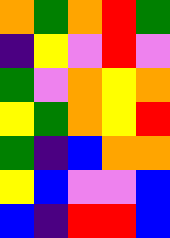[["orange", "green", "orange", "red", "green"], ["indigo", "yellow", "violet", "red", "violet"], ["green", "violet", "orange", "yellow", "orange"], ["yellow", "green", "orange", "yellow", "red"], ["green", "indigo", "blue", "orange", "orange"], ["yellow", "blue", "violet", "violet", "blue"], ["blue", "indigo", "red", "red", "blue"]]